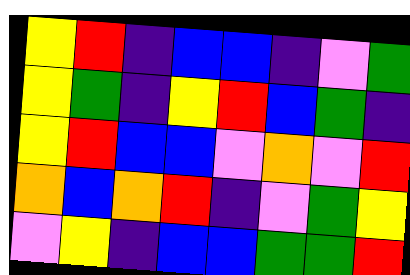[["yellow", "red", "indigo", "blue", "blue", "indigo", "violet", "green"], ["yellow", "green", "indigo", "yellow", "red", "blue", "green", "indigo"], ["yellow", "red", "blue", "blue", "violet", "orange", "violet", "red"], ["orange", "blue", "orange", "red", "indigo", "violet", "green", "yellow"], ["violet", "yellow", "indigo", "blue", "blue", "green", "green", "red"]]